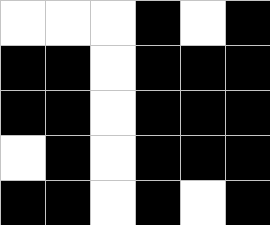[["white", "white", "white", "black", "white", "black"], ["black", "black", "white", "black", "black", "black"], ["black", "black", "white", "black", "black", "black"], ["white", "black", "white", "black", "black", "black"], ["black", "black", "white", "black", "white", "black"]]